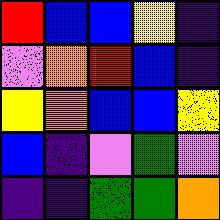[["red", "blue", "blue", "yellow", "indigo"], ["violet", "orange", "red", "blue", "indigo"], ["yellow", "orange", "blue", "blue", "yellow"], ["blue", "indigo", "violet", "green", "violet"], ["indigo", "indigo", "green", "green", "orange"]]